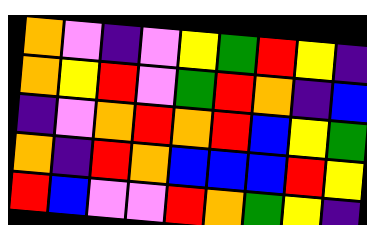[["orange", "violet", "indigo", "violet", "yellow", "green", "red", "yellow", "indigo"], ["orange", "yellow", "red", "violet", "green", "red", "orange", "indigo", "blue"], ["indigo", "violet", "orange", "red", "orange", "red", "blue", "yellow", "green"], ["orange", "indigo", "red", "orange", "blue", "blue", "blue", "red", "yellow"], ["red", "blue", "violet", "violet", "red", "orange", "green", "yellow", "indigo"]]